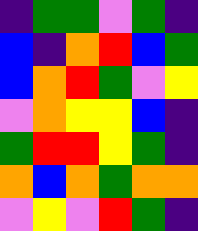[["indigo", "green", "green", "violet", "green", "indigo"], ["blue", "indigo", "orange", "red", "blue", "green"], ["blue", "orange", "red", "green", "violet", "yellow"], ["violet", "orange", "yellow", "yellow", "blue", "indigo"], ["green", "red", "red", "yellow", "green", "indigo"], ["orange", "blue", "orange", "green", "orange", "orange"], ["violet", "yellow", "violet", "red", "green", "indigo"]]